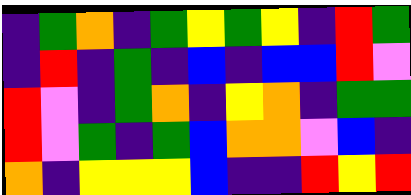[["indigo", "green", "orange", "indigo", "green", "yellow", "green", "yellow", "indigo", "red", "green"], ["indigo", "red", "indigo", "green", "indigo", "blue", "indigo", "blue", "blue", "red", "violet"], ["red", "violet", "indigo", "green", "orange", "indigo", "yellow", "orange", "indigo", "green", "green"], ["red", "violet", "green", "indigo", "green", "blue", "orange", "orange", "violet", "blue", "indigo"], ["orange", "indigo", "yellow", "yellow", "yellow", "blue", "indigo", "indigo", "red", "yellow", "red"]]